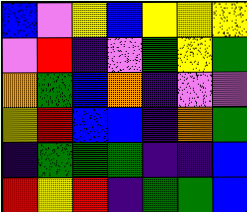[["blue", "violet", "yellow", "blue", "yellow", "yellow", "yellow"], ["violet", "red", "indigo", "violet", "green", "yellow", "green"], ["orange", "green", "blue", "orange", "indigo", "violet", "violet"], ["yellow", "red", "blue", "blue", "indigo", "orange", "green"], ["indigo", "green", "green", "green", "indigo", "indigo", "blue"], ["red", "yellow", "red", "indigo", "green", "green", "blue"]]